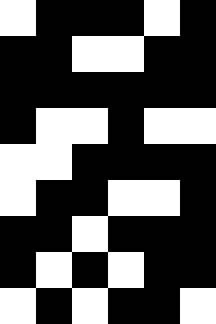[["white", "black", "black", "black", "white", "black"], ["black", "black", "white", "white", "black", "black"], ["black", "black", "black", "black", "black", "black"], ["black", "white", "white", "black", "white", "white"], ["white", "white", "black", "black", "black", "black"], ["white", "black", "black", "white", "white", "black"], ["black", "black", "white", "black", "black", "black"], ["black", "white", "black", "white", "black", "black"], ["white", "black", "white", "black", "black", "white"]]